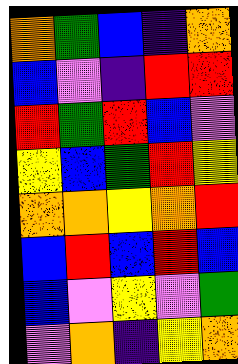[["orange", "green", "blue", "indigo", "orange"], ["blue", "violet", "indigo", "red", "red"], ["red", "green", "red", "blue", "violet"], ["yellow", "blue", "green", "red", "yellow"], ["orange", "orange", "yellow", "orange", "red"], ["blue", "red", "blue", "red", "blue"], ["blue", "violet", "yellow", "violet", "green"], ["violet", "orange", "indigo", "yellow", "orange"]]